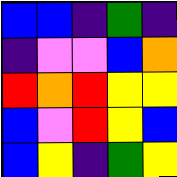[["blue", "blue", "indigo", "green", "indigo"], ["indigo", "violet", "violet", "blue", "orange"], ["red", "orange", "red", "yellow", "yellow"], ["blue", "violet", "red", "yellow", "blue"], ["blue", "yellow", "indigo", "green", "yellow"]]